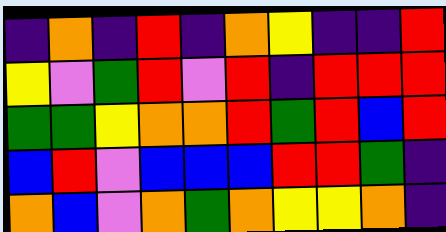[["indigo", "orange", "indigo", "red", "indigo", "orange", "yellow", "indigo", "indigo", "red"], ["yellow", "violet", "green", "red", "violet", "red", "indigo", "red", "red", "red"], ["green", "green", "yellow", "orange", "orange", "red", "green", "red", "blue", "red"], ["blue", "red", "violet", "blue", "blue", "blue", "red", "red", "green", "indigo"], ["orange", "blue", "violet", "orange", "green", "orange", "yellow", "yellow", "orange", "indigo"]]